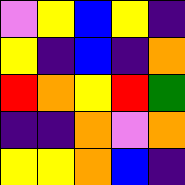[["violet", "yellow", "blue", "yellow", "indigo"], ["yellow", "indigo", "blue", "indigo", "orange"], ["red", "orange", "yellow", "red", "green"], ["indigo", "indigo", "orange", "violet", "orange"], ["yellow", "yellow", "orange", "blue", "indigo"]]